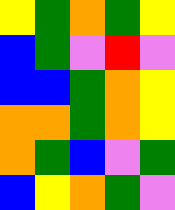[["yellow", "green", "orange", "green", "yellow"], ["blue", "green", "violet", "red", "violet"], ["blue", "blue", "green", "orange", "yellow"], ["orange", "orange", "green", "orange", "yellow"], ["orange", "green", "blue", "violet", "green"], ["blue", "yellow", "orange", "green", "violet"]]